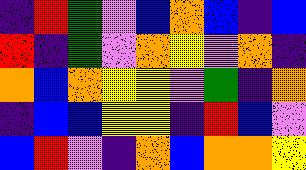[["indigo", "red", "green", "violet", "blue", "orange", "blue", "indigo", "blue"], ["red", "indigo", "green", "violet", "orange", "yellow", "violet", "orange", "indigo"], ["orange", "blue", "orange", "yellow", "yellow", "violet", "green", "indigo", "orange"], ["indigo", "blue", "blue", "yellow", "yellow", "indigo", "red", "blue", "violet"], ["blue", "red", "violet", "indigo", "orange", "blue", "orange", "orange", "yellow"]]